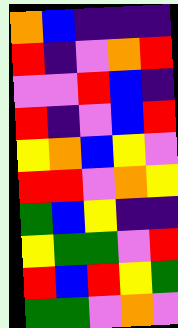[["orange", "blue", "indigo", "indigo", "indigo"], ["red", "indigo", "violet", "orange", "red"], ["violet", "violet", "red", "blue", "indigo"], ["red", "indigo", "violet", "blue", "red"], ["yellow", "orange", "blue", "yellow", "violet"], ["red", "red", "violet", "orange", "yellow"], ["green", "blue", "yellow", "indigo", "indigo"], ["yellow", "green", "green", "violet", "red"], ["red", "blue", "red", "yellow", "green"], ["green", "green", "violet", "orange", "violet"]]